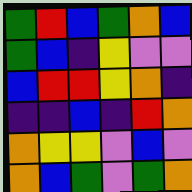[["green", "red", "blue", "green", "orange", "blue"], ["green", "blue", "indigo", "yellow", "violet", "violet"], ["blue", "red", "red", "yellow", "orange", "indigo"], ["indigo", "indigo", "blue", "indigo", "red", "orange"], ["orange", "yellow", "yellow", "violet", "blue", "violet"], ["orange", "blue", "green", "violet", "green", "orange"]]